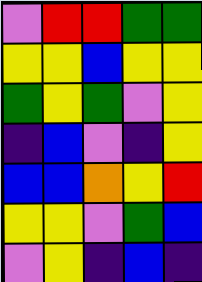[["violet", "red", "red", "green", "green"], ["yellow", "yellow", "blue", "yellow", "yellow"], ["green", "yellow", "green", "violet", "yellow"], ["indigo", "blue", "violet", "indigo", "yellow"], ["blue", "blue", "orange", "yellow", "red"], ["yellow", "yellow", "violet", "green", "blue"], ["violet", "yellow", "indigo", "blue", "indigo"]]